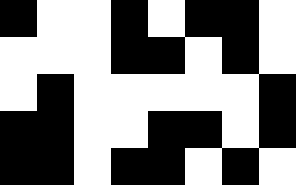[["black", "white", "white", "black", "white", "black", "black", "white"], ["white", "white", "white", "black", "black", "white", "black", "white"], ["white", "black", "white", "white", "white", "white", "white", "black"], ["black", "black", "white", "white", "black", "black", "white", "black"], ["black", "black", "white", "black", "black", "white", "black", "white"]]